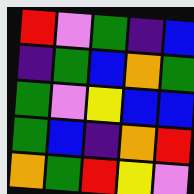[["red", "violet", "green", "indigo", "blue"], ["indigo", "green", "blue", "orange", "green"], ["green", "violet", "yellow", "blue", "blue"], ["green", "blue", "indigo", "orange", "red"], ["orange", "green", "red", "yellow", "violet"]]